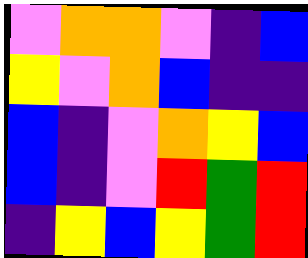[["violet", "orange", "orange", "violet", "indigo", "blue"], ["yellow", "violet", "orange", "blue", "indigo", "indigo"], ["blue", "indigo", "violet", "orange", "yellow", "blue"], ["blue", "indigo", "violet", "red", "green", "red"], ["indigo", "yellow", "blue", "yellow", "green", "red"]]